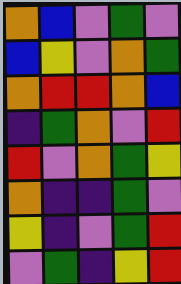[["orange", "blue", "violet", "green", "violet"], ["blue", "yellow", "violet", "orange", "green"], ["orange", "red", "red", "orange", "blue"], ["indigo", "green", "orange", "violet", "red"], ["red", "violet", "orange", "green", "yellow"], ["orange", "indigo", "indigo", "green", "violet"], ["yellow", "indigo", "violet", "green", "red"], ["violet", "green", "indigo", "yellow", "red"]]